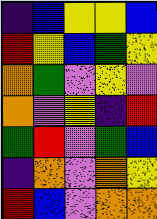[["indigo", "blue", "yellow", "yellow", "blue"], ["red", "yellow", "blue", "green", "yellow"], ["orange", "green", "violet", "yellow", "violet"], ["orange", "violet", "yellow", "indigo", "red"], ["green", "red", "violet", "green", "blue"], ["indigo", "orange", "violet", "orange", "yellow"], ["red", "blue", "violet", "orange", "orange"]]